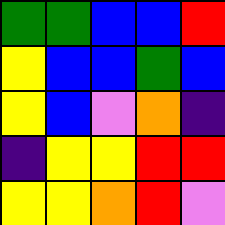[["green", "green", "blue", "blue", "red"], ["yellow", "blue", "blue", "green", "blue"], ["yellow", "blue", "violet", "orange", "indigo"], ["indigo", "yellow", "yellow", "red", "red"], ["yellow", "yellow", "orange", "red", "violet"]]